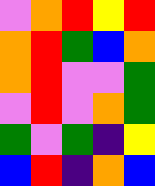[["violet", "orange", "red", "yellow", "red"], ["orange", "red", "green", "blue", "orange"], ["orange", "red", "violet", "violet", "green"], ["violet", "red", "violet", "orange", "green"], ["green", "violet", "green", "indigo", "yellow"], ["blue", "red", "indigo", "orange", "blue"]]